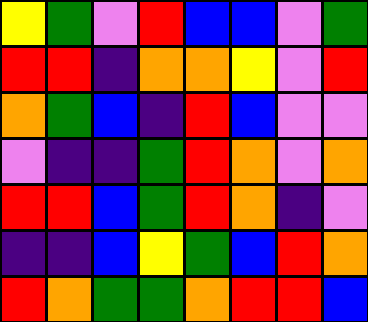[["yellow", "green", "violet", "red", "blue", "blue", "violet", "green"], ["red", "red", "indigo", "orange", "orange", "yellow", "violet", "red"], ["orange", "green", "blue", "indigo", "red", "blue", "violet", "violet"], ["violet", "indigo", "indigo", "green", "red", "orange", "violet", "orange"], ["red", "red", "blue", "green", "red", "orange", "indigo", "violet"], ["indigo", "indigo", "blue", "yellow", "green", "blue", "red", "orange"], ["red", "orange", "green", "green", "orange", "red", "red", "blue"]]